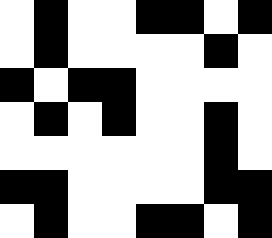[["white", "black", "white", "white", "black", "black", "white", "black"], ["white", "black", "white", "white", "white", "white", "black", "white"], ["black", "white", "black", "black", "white", "white", "white", "white"], ["white", "black", "white", "black", "white", "white", "black", "white"], ["white", "white", "white", "white", "white", "white", "black", "white"], ["black", "black", "white", "white", "white", "white", "black", "black"], ["white", "black", "white", "white", "black", "black", "white", "black"]]